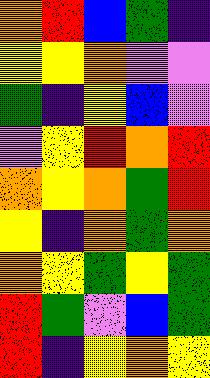[["orange", "red", "blue", "green", "indigo"], ["yellow", "yellow", "orange", "violet", "violet"], ["green", "indigo", "yellow", "blue", "violet"], ["violet", "yellow", "red", "orange", "red"], ["orange", "yellow", "orange", "green", "red"], ["yellow", "indigo", "orange", "green", "orange"], ["orange", "yellow", "green", "yellow", "green"], ["red", "green", "violet", "blue", "green"], ["red", "indigo", "yellow", "orange", "yellow"]]